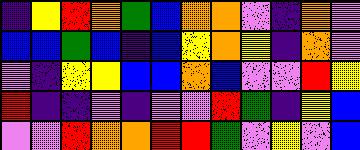[["indigo", "yellow", "red", "orange", "green", "blue", "orange", "orange", "violet", "indigo", "orange", "violet"], ["blue", "blue", "green", "blue", "indigo", "blue", "yellow", "orange", "yellow", "indigo", "orange", "violet"], ["violet", "indigo", "yellow", "yellow", "blue", "blue", "orange", "blue", "violet", "violet", "red", "yellow"], ["red", "indigo", "indigo", "violet", "indigo", "violet", "violet", "red", "green", "indigo", "yellow", "blue"], ["violet", "violet", "red", "orange", "orange", "red", "red", "green", "violet", "yellow", "violet", "blue"]]